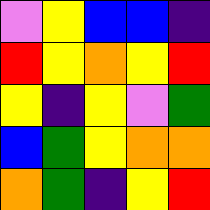[["violet", "yellow", "blue", "blue", "indigo"], ["red", "yellow", "orange", "yellow", "red"], ["yellow", "indigo", "yellow", "violet", "green"], ["blue", "green", "yellow", "orange", "orange"], ["orange", "green", "indigo", "yellow", "red"]]